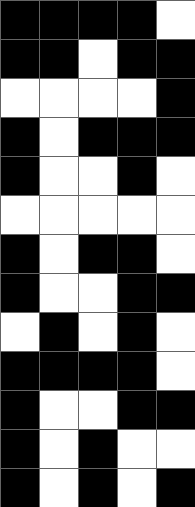[["black", "black", "black", "black", "white"], ["black", "black", "white", "black", "black"], ["white", "white", "white", "white", "black"], ["black", "white", "black", "black", "black"], ["black", "white", "white", "black", "white"], ["white", "white", "white", "white", "white"], ["black", "white", "black", "black", "white"], ["black", "white", "white", "black", "black"], ["white", "black", "white", "black", "white"], ["black", "black", "black", "black", "white"], ["black", "white", "white", "black", "black"], ["black", "white", "black", "white", "white"], ["black", "white", "black", "white", "black"]]